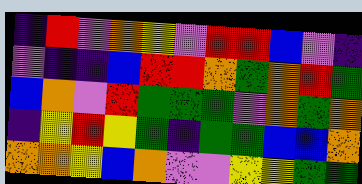[["indigo", "red", "violet", "orange", "yellow", "violet", "red", "red", "blue", "violet", "indigo"], ["violet", "indigo", "indigo", "blue", "red", "red", "orange", "green", "orange", "red", "green"], ["blue", "orange", "violet", "red", "green", "green", "green", "violet", "orange", "green", "orange"], ["indigo", "yellow", "red", "yellow", "green", "indigo", "green", "green", "blue", "blue", "orange"], ["orange", "orange", "yellow", "blue", "orange", "violet", "violet", "yellow", "yellow", "green", "green"]]